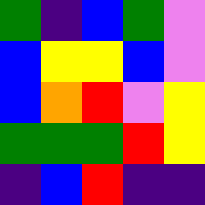[["green", "indigo", "blue", "green", "violet"], ["blue", "yellow", "yellow", "blue", "violet"], ["blue", "orange", "red", "violet", "yellow"], ["green", "green", "green", "red", "yellow"], ["indigo", "blue", "red", "indigo", "indigo"]]